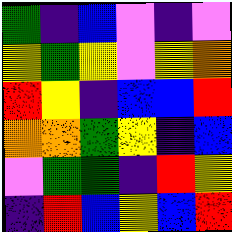[["green", "indigo", "blue", "violet", "indigo", "violet"], ["yellow", "green", "yellow", "violet", "yellow", "orange"], ["red", "yellow", "indigo", "blue", "blue", "red"], ["orange", "orange", "green", "yellow", "indigo", "blue"], ["violet", "green", "green", "indigo", "red", "yellow"], ["indigo", "red", "blue", "yellow", "blue", "red"]]